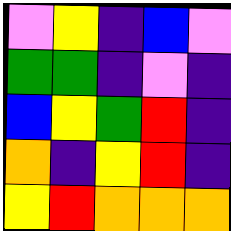[["violet", "yellow", "indigo", "blue", "violet"], ["green", "green", "indigo", "violet", "indigo"], ["blue", "yellow", "green", "red", "indigo"], ["orange", "indigo", "yellow", "red", "indigo"], ["yellow", "red", "orange", "orange", "orange"]]